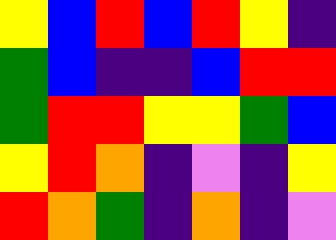[["yellow", "blue", "red", "blue", "red", "yellow", "indigo"], ["green", "blue", "indigo", "indigo", "blue", "red", "red"], ["green", "red", "red", "yellow", "yellow", "green", "blue"], ["yellow", "red", "orange", "indigo", "violet", "indigo", "yellow"], ["red", "orange", "green", "indigo", "orange", "indigo", "violet"]]